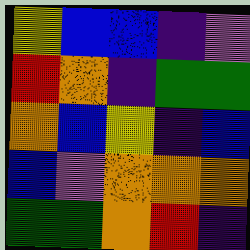[["yellow", "blue", "blue", "indigo", "violet"], ["red", "orange", "indigo", "green", "green"], ["orange", "blue", "yellow", "indigo", "blue"], ["blue", "violet", "orange", "orange", "orange"], ["green", "green", "orange", "red", "indigo"]]